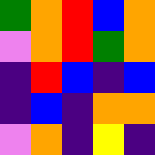[["green", "orange", "red", "blue", "orange"], ["violet", "orange", "red", "green", "orange"], ["indigo", "red", "blue", "indigo", "blue"], ["indigo", "blue", "indigo", "orange", "orange"], ["violet", "orange", "indigo", "yellow", "indigo"]]